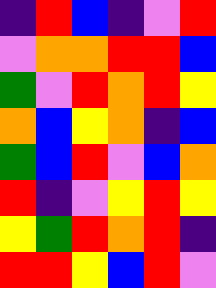[["indigo", "red", "blue", "indigo", "violet", "red"], ["violet", "orange", "orange", "red", "red", "blue"], ["green", "violet", "red", "orange", "red", "yellow"], ["orange", "blue", "yellow", "orange", "indigo", "blue"], ["green", "blue", "red", "violet", "blue", "orange"], ["red", "indigo", "violet", "yellow", "red", "yellow"], ["yellow", "green", "red", "orange", "red", "indigo"], ["red", "red", "yellow", "blue", "red", "violet"]]